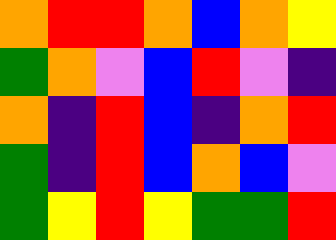[["orange", "red", "red", "orange", "blue", "orange", "yellow"], ["green", "orange", "violet", "blue", "red", "violet", "indigo"], ["orange", "indigo", "red", "blue", "indigo", "orange", "red"], ["green", "indigo", "red", "blue", "orange", "blue", "violet"], ["green", "yellow", "red", "yellow", "green", "green", "red"]]